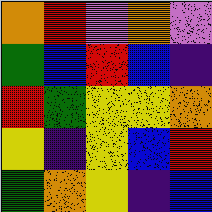[["orange", "red", "violet", "orange", "violet"], ["green", "blue", "red", "blue", "indigo"], ["red", "green", "yellow", "yellow", "orange"], ["yellow", "indigo", "yellow", "blue", "red"], ["green", "orange", "yellow", "indigo", "blue"]]